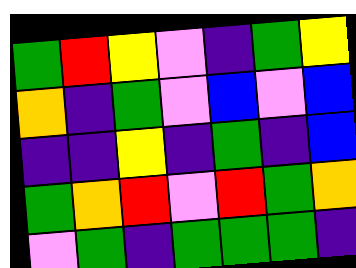[["green", "red", "yellow", "violet", "indigo", "green", "yellow"], ["orange", "indigo", "green", "violet", "blue", "violet", "blue"], ["indigo", "indigo", "yellow", "indigo", "green", "indigo", "blue"], ["green", "orange", "red", "violet", "red", "green", "orange"], ["violet", "green", "indigo", "green", "green", "green", "indigo"]]